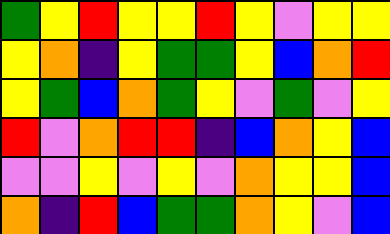[["green", "yellow", "red", "yellow", "yellow", "red", "yellow", "violet", "yellow", "yellow"], ["yellow", "orange", "indigo", "yellow", "green", "green", "yellow", "blue", "orange", "red"], ["yellow", "green", "blue", "orange", "green", "yellow", "violet", "green", "violet", "yellow"], ["red", "violet", "orange", "red", "red", "indigo", "blue", "orange", "yellow", "blue"], ["violet", "violet", "yellow", "violet", "yellow", "violet", "orange", "yellow", "yellow", "blue"], ["orange", "indigo", "red", "blue", "green", "green", "orange", "yellow", "violet", "blue"]]